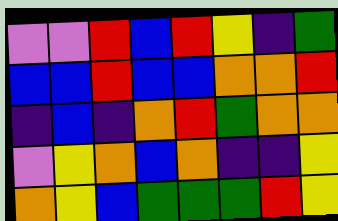[["violet", "violet", "red", "blue", "red", "yellow", "indigo", "green"], ["blue", "blue", "red", "blue", "blue", "orange", "orange", "red"], ["indigo", "blue", "indigo", "orange", "red", "green", "orange", "orange"], ["violet", "yellow", "orange", "blue", "orange", "indigo", "indigo", "yellow"], ["orange", "yellow", "blue", "green", "green", "green", "red", "yellow"]]